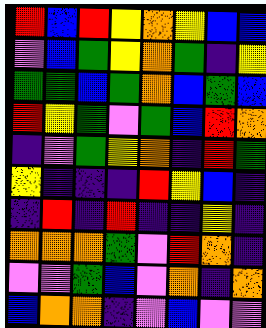[["red", "blue", "red", "yellow", "orange", "yellow", "blue", "blue"], ["violet", "blue", "green", "yellow", "orange", "green", "indigo", "yellow"], ["green", "green", "blue", "green", "orange", "blue", "green", "blue"], ["red", "yellow", "green", "violet", "green", "blue", "red", "orange"], ["indigo", "violet", "green", "yellow", "orange", "indigo", "red", "green"], ["yellow", "indigo", "indigo", "indigo", "red", "yellow", "blue", "indigo"], ["indigo", "red", "indigo", "red", "indigo", "indigo", "yellow", "indigo"], ["orange", "orange", "orange", "green", "violet", "red", "orange", "indigo"], ["violet", "violet", "green", "blue", "violet", "orange", "indigo", "orange"], ["blue", "orange", "orange", "indigo", "violet", "blue", "violet", "violet"]]